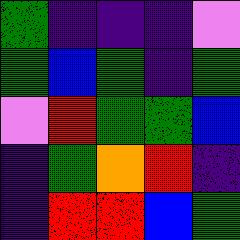[["green", "indigo", "indigo", "indigo", "violet"], ["green", "blue", "green", "indigo", "green"], ["violet", "red", "green", "green", "blue"], ["indigo", "green", "orange", "red", "indigo"], ["indigo", "red", "red", "blue", "green"]]